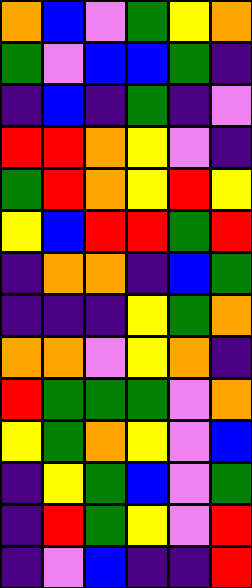[["orange", "blue", "violet", "green", "yellow", "orange"], ["green", "violet", "blue", "blue", "green", "indigo"], ["indigo", "blue", "indigo", "green", "indigo", "violet"], ["red", "red", "orange", "yellow", "violet", "indigo"], ["green", "red", "orange", "yellow", "red", "yellow"], ["yellow", "blue", "red", "red", "green", "red"], ["indigo", "orange", "orange", "indigo", "blue", "green"], ["indigo", "indigo", "indigo", "yellow", "green", "orange"], ["orange", "orange", "violet", "yellow", "orange", "indigo"], ["red", "green", "green", "green", "violet", "orange"], ["yellow", "green", "orange", "yellow", "violet", "blue"], ["indigo", "yellow", "green", "blue", "violet", "green"], ["indigo", "red", "green", "yellow", "violet", "red"], ["indigo", "violet", "blue", "indigo", "indigo", "red"]]